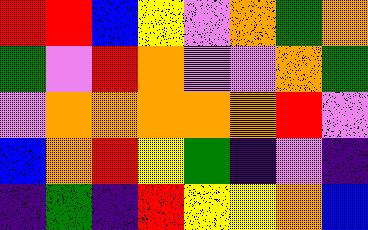[["red", "red", "blue", "yellow", "violet", "orange", "green", "orange"], ["green", "violet", "red", "orange", "violet", "violet", "orange", "green"], ["violet", "orange", "orange", "orange", "orange", "orange", "red", "violet"], ["blue", "orange", "red", "yellow", "green", "indigo", "violet", "indigo"], ["indigo", "green", "indigo", "red", "yellow", "yellow", "orange", "blue"]]